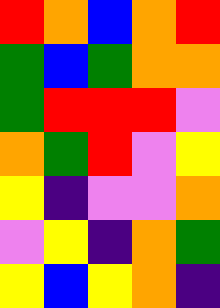[["red", "orange", "blue", "orange", "red"], ["green", "blue", "green", "orange", "orange"], ["green", "red", "red", "red", "violet"], ["orange", "green", "red", "violet", "yellow"], ["yellow", "indigo", "violet", "violet", "orange"], ["violet", "yellow", "indigo", "orange", "green"], ["yellow", "blue", "yellow", "orange", "indigo"]]